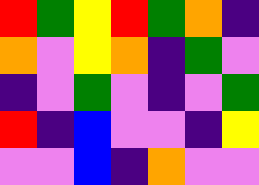[["red", "green", "yellow", "red", "green", "orange", "indigo"], ["orange", "violet", "yellow", "orange", "indigo", "green", "violet"], ["indigo", "violet", "green", "violet", "indigo", "violet", "green"], ["red", "indigo", "blue", "violet", "violet", "indigo", "yellow"], ["violet", "violet", "blue", "indigo", "orange", "violet", "violet"]]